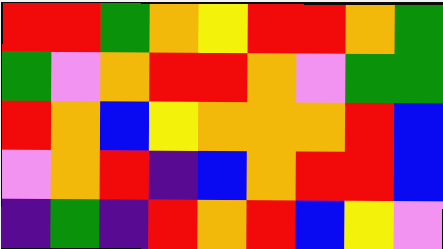[["red", "red", "green", "orange", "yellow", "red", "red", "orange", "green"], ["green", "violet", "orange", "red", "red", "orange", "violet", "green", "green"], ["red", "orange", "blue", "yellow", "orange", "orange", "orange", "red", "blue"], ["violet", "orange", "red", "indigo", "blue", "orange", "red", "red", "blue"], ["indigo", "green", "indigo", "red", "orange", "red", "blue", "yellow", "violet"]]